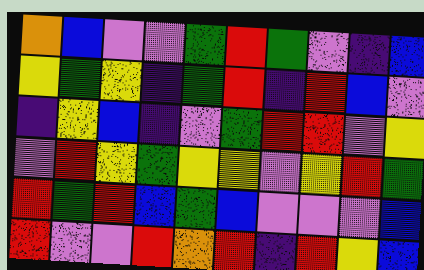[["orange", "blue", "violet", "violet", "green", "red", "green", "violet", "indigo", "blue"], ["yellow", "green", "yellow", "indigo", "green", "red", "indigo", "red", "blue", "violet"], ["indigo", "yellow", "blue", "indigo", "violet", "green", "red", "red", "violet", "yellow"], ["violet", "red", "yellow", "green", "yellow", "yellow", "violet", "yellow", "red", "green"], ["red", "green", "red", "blue", "green", "blue", "violet", "violet", "violet", "blue"], ["red", "violet", "violet", "red", "orange", "red", "indigo", "red", "yellow", "blue"]]